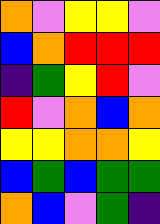[["orange", "violet", "yellow", "yellow", "violet"], ["blue", "orange", "red", "red", "red"], ["indigo", "green", "yellow", "red", "violet"], ["red", "violet", "orange", "blue", "orange"], ["yellow", "yellow", "orange", "orange", "yellow"], ["blue", "green", "blue", "green", "green"], ["orange", "blue", "violet", "green", "indigo"]]